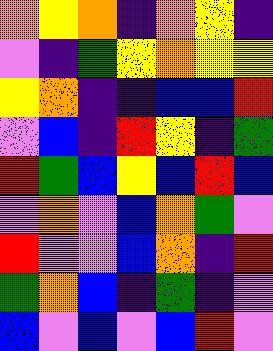[["orange", "yellow", "orange", "indigo", "orange", "yellow", "indigo"], ["violet", "indigo", "green", "yellow", "orange", "yellow", "yellow"], ["yellow", "orange", "indigo", "indigo", "blue", "blue", "red"], ["violet", "blue", "indigo", "red", "yellow", "indigo", "green"], ["red", "green", "blue", "yellow", "blue", "red", "blue"], ["violet", "orange", "violet", "blue", "orange", "green", "violet"], ["red", "violet", "violet", "blue", "orange", "indigo", "red"], ["green", "orange", "blue", "indigo", "green", "indigo", "violet"], ["blue", "violet", "blue", "violet", "blue", "red", "violet"]]